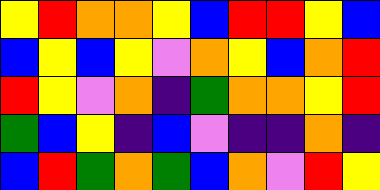[["yellow", "red", "orange", "orange", "yellow", "blue", "red", "red", "yellow", "blue"], ["blue", "yellow", "blue", "yellow", "violet", "orange", "yellow", "blue", "orange", "red"], ["red", "yellow", "violet", "orange", "indigo", "green", "orange", "orange", "yellow", "red"], ["green", "blue", "yellow", "indigo", "blue", "violet", "indigo", "indigo", "orange", "indigo"], ["blue", "red", "green", "orange", "green", "blue", "orange", "violet", "red", "yellow"]]